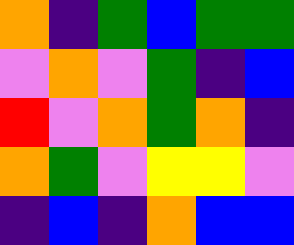[["orange", "indigo", "green", "blue", "green", "green"], ["violet", "orange", "violet", "green", "indigo", "blue"], ["red", "violet", "orange", "green", "orange", "indigo"], ["orange", "green", "violet", "yellow", "yellow", "violet"], ["indigo", "blue", "indigo", "orange", "blue", "blue"]]